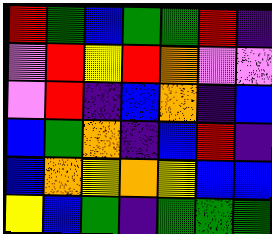[["red", "green", "blue", "green", "green", "red", "indigo"], ["violet", "red", "yellow", "red", "orange", "violet", "violet"], ["violet", "red", "indigo", "blue", "orange", "indigo", "blue"], ["blue", "green", "orange", "indigo", "blue", "red", "indigo"], ["blue", "orange", "yellow", "orange", "yellow", "blue", "blue"], ["yellow", "blue", "green", "indigo", "green", "green", "green"]]